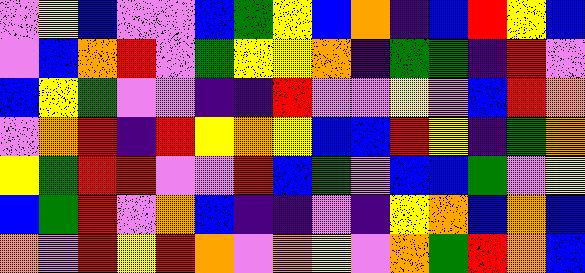[["violet", "yellow", "blue", "violet", "violet", "blue", "green", "yellow", "blue", "orange", "indigo", "blue", "red", "yellow", "blue"], ["violet", "blue", "orange", "red", "violet", "green", "yellow", "yellow", "orange", "indigo", "green", "green", "indigo", "red", "violet"], ["blue", "yellow", "green", "violet", "violet", "indigo", "indigo", "red", "violet", "violet", "yellow", "violet", "blue", "red", "orange"], ["violet", "orange", "red", "indigo", "red", "yellow", "orange", "yellow", "blue", "blue", "red", "yellow", "indigo", "green", "orange"], ["yellow", "green", "red", "red", "violet", "violet", "red", "blue", "green", "violet", "blue", "blue", "green", "violet", "yellow"], ["blue", "green", "red", "violet", "orange", "blue", "indigo", "indigo", "violet", "indigo", "yellow", "orange", "blue", "orange", "blue"], ["orange", "violet", "red", "yellow", "red", "orange", "violet", "orange", "yellow", "violet", "orange", "green", "red", "orange", "blue"]]